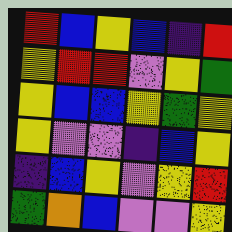[["red", "blue", "yellow", "blue", "indigo", "red"], ["yellow", "red", "red", "violet", "yellow", "green"], ["yellow", "blue", "blue", "yellow", "green", "yellow"], ["yellow", "violet", "violet", "indigo", "blue", "yellow"], ["indigo", "blue", "yellow", "violet", "yellow", "red"], ["green", "orange", "blue", "violet", "violet", "yellow"]]